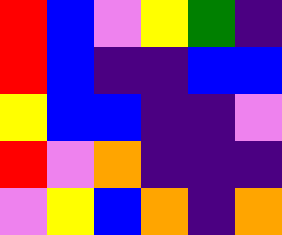[["red", "blue", "violet", "yellow", "green", "indigo"], ["red", "blue", "indigo", "indigo", "blue", "blue"], ["yellow", "blue", "blue", "indigo", "indigo", "violet"], ["red", "violet", "orange", "indigo", "indigo", "indigo"], ["violet", "yellow", "blue", "orange", "indigo", "orange"]]